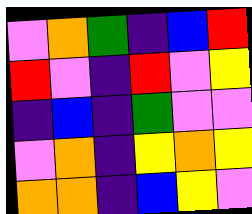[["violet", "orange", "green", "indigo", "blue", "red"], ["red", "violet", "indigo", "red", "violet", "yellow"], ["indigo", "blue", "indigo", "green", "violet", "violet"], ["violet", "orange", "indigo", "yellow", "orange", "yellow"], ["orange", "orange", "indigo", "blue", "yellow", "violet"]]